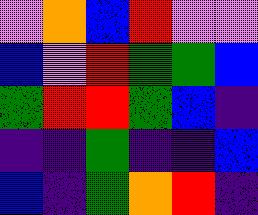[["violet", "orange", "blue", "red", "violet", "violet"], ["blue", "violet", "red", "green", "green", "blue"], ["green", "red", "red", "green", "blue", "indigo"], ["indigo", "indigo", "green", "indigo", "indigo", "blue"], ["blue", "indigo", "green", "orange", "red", "indigo"]]